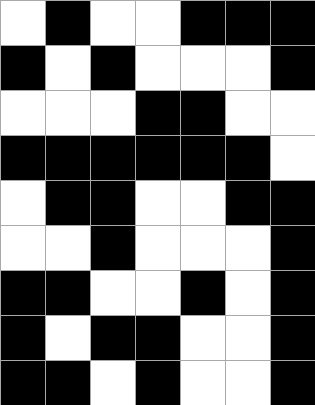[["white", "black", "white", "white", "black", "black", "black"], ["black", "white", "black", "white", "white", "white", "black"], ["white", "white", "white", "black", "black", "white", "white"], ["black", "black", "black", "black", "black", "black", "white"], ["white", "black", "black", "white", "white", "black", "black"], ["white", "white", "black", "white", "white", "white", "black"], ["black", "black", "white", "white", "black", "white", "black"], ["black", "white", "black", "black", "white", "white", "black"], ["black", "black", "white", "black", "white", "white", "black"]]